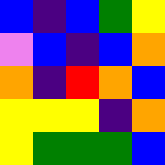[["blue", "indigo", "blue", "green", "yellow"], ["violet", "blue", "indigo", "blue", "orange"], ["orange", "indigo", "red", "orange", "blue"], ["yellow", "yellow", "yellow", "indigo", "orange"], ["yellow", "green", "green", "green", "blue"]]